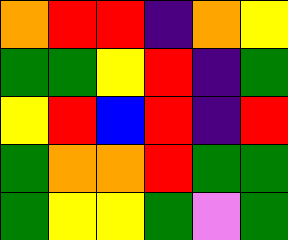[["orange", "red", "red", "indigo", "orange", "yellow"], ["green", "green", "yellow", "red", "indigo", "green"], ["yellow", "red", "blue", "red", "indigo", "red"], ["green", "orange", "orange", "red", "green", "green"], ["green", "yellow", "yellow", "green", "violet", "green"]]